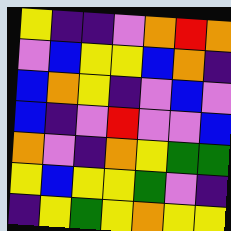[["yellow", "indigo", "indigo", "violet", "orange", "red", "orange"], ["violet", "blue", "yellow", "yellow", "blue", "orange", "indigo"], ["blue", "orange", "yellow", "indigo", "violet", "blue", "violet"], ["blue", "indigo", "violet", "red", "violet", "violet", "blue"], ["orange", "violet", "indigo", "orange", "yellow", "green", "green"], ["yellow", "blue", "yellow", "yellow", "green", "violet", "indigo"], ["indigo", "yellow", "green", "yellow", "orange", "yellow", "yellow"]]